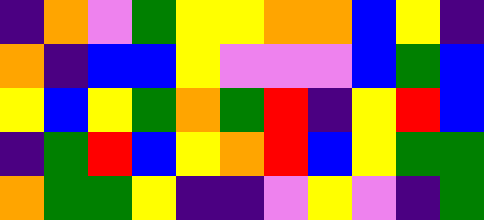[["indigo", "orange", "violet", "green", "yellow", "yellow", "orange", "orange", "blue", "yellow", "indigo"], ["orange", "indigo", "blue", "blue", "yellow", "violet", "violet", "violet", "blue", "green", "blue"], ["yellow", "blue", "yellow", "green", "orange", "green", "red", "indigo", "yellow", "red", "blue"], ["indigo", "green", "red", "blue", "yellow", "orange", "red", "blue", "yellow", "green", "green"], ["orange", "green", "green", "yellow", "indigo", "indigo", "violet", "yellow", "violet", "indigo", "green"]]